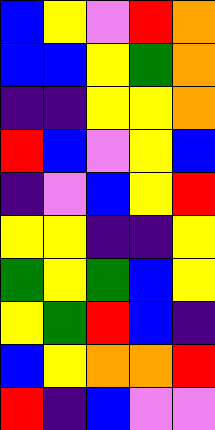[["blue", "yellow", "violet", "red", "orange"], ["blue", "blue", "yellow", "green", "orange"], ["indigo", "indigo", "yellow", "yellow", "orange"], ["red", "blue", "violet", "yellow", "blue"], ["indigo", "violet", "blue", "yellow", "red"], ["yellow", "yellow", "indigo", "indigo", "yellow"], ["green", "yellow", "green", "blue", "yellow"], ["yellow", "green", "red", "blue", "indigo"], ["blue", "yellow", "orange", "orange", "red"], ["red", "indigo", "blue", "violet", "violet"]]